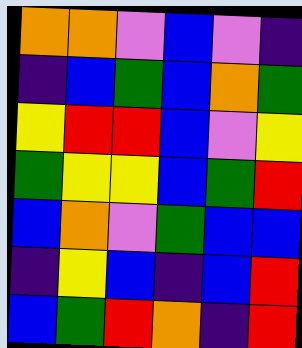[["orange", "orange", "violet", "blue", "violet", "indigo"], ["indigo", "blue", "green", "blue", "orange", "green"], ["yellow", "red", "red", "blue", "violet", "yellow"], ["green", "yellow", "yellow", "blue", "green", "red"], ["blue", "orange", "violet", "green", "blue", "blue"], ["indigo", "yellow", "blue", "indigo", "blue", "red"], ["blue", "green", "red", "orange", "indigo", "red"]]